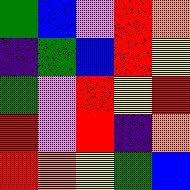[["green", "blue", "violet", "red", "orange"], ["indigo", "green", "blue", "red", "yellow"], ["green", "violet", "red", "yellow", "red"], ["red", "violet", "red", "indigo", "orange"], ["red", "orange", "yellow", "green", "blue"]]